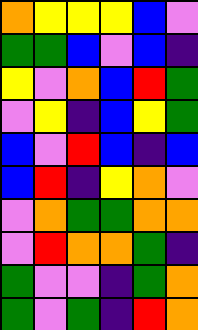[["orange", "yellow", "yellow", "yellow", "blue", "violet"], ["green", "green", "blue", "violet", "blue", "indigo"], ["yellow", "violet", "orange", "blue", "red", "green"], ["violet", "yellow", "indigo", "blue", "yellow", "green"], ["blue", "violet", "red", "blue", "indigo", "blue"], ["blue", "red", "indigo", "yellow", "orange", "violet"], ["violet", "orange", "green", "green", "orange", "orange"], ["violet", "red", "orange", "orange", "green", "indigo"], ["green", "violet", "violet", "indigo", "green", "orange"], ["green", "violet", "green", "indigo", "red", "orange"]]